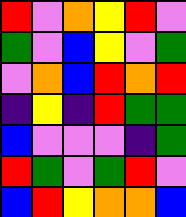[["red", "violet", "orange", "yellow", "red", "violet"], ["green", "violet", "blue", "yellow", "violet", "green"], ["violet", "orange", "blue", "red", "orange", "red"], ["indigo", "yellow", "indigo", "red", "green", "green"], ["blue", "violet", "violet", "violet", "indigo", "green"], ["red", "green", "violet", "green", "red", "violet"], ["blue", "red", "yellow", "orange", "orange", "blue"]]